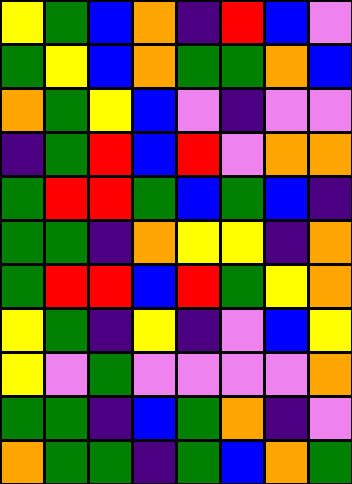[["yellow", "green", "blue", "orange", "indigo", "red", "blue", "violet"], ["green", "yellow", "blue", "orange", "green", "green", "orange", "blue"], ["orange", "green", "yellow", "blue", "violet", "indigo", "violet", "violet"], ["indigo", "green", "red", "blue", "red", "violet", "orange", "orange"], ["green", "red", "red", "green", "blue", "green", "blue", "indigo"], ["green", "green", "indigo", "orange", "yellow", "yellow", "indigo", "orange"], ["green", "red", "red", "blue", "red", "green", "yellow", "orange"], ["yellow", "green", "indigo", "yellow", "indigo", "violet", "blue", "yellow"], ["yellow", "violet", "green", "violet", "violet", "violet", "violet", "orange"], ["green", "green", "indigo", "blue", "green", "orange", "indigo", "violet"], ["orange", "green", "green", "indigo", "green", "blue", "orange", "green"]]